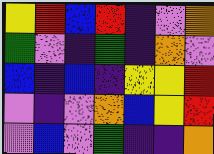[["yellow", "red", "blue", "red", "indigo", "violet", "orange"], ["green", "violet", "indigo", "green", "indigo", "orange", "violet"], ["blue", "indigo", "blue", "indigo", "yellow", "yellow", "red"], ["violet", "indigo", "violet", "orange", "blue", "yellow", "red"], ["violet", "blue", "violet", "green", "indigo", "indigo", "orange"]]